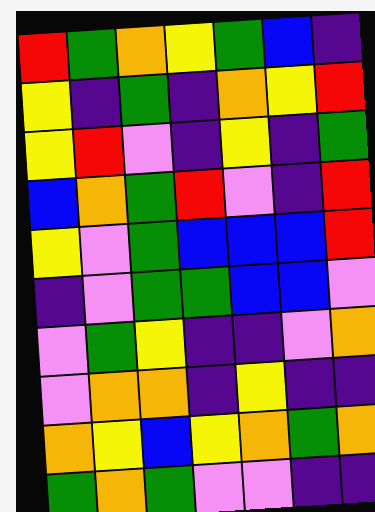[["red", "green", "orange", "yellow", "green", "blue", "indigo"], ["yellow", "indigo", "green", "indigo", "orange", "yellow", "red"], ["yellow", "red", "violet", "indigo", "yellow", "indigo", "green"], ["blue", "orange", "green", "red", "violet", "indigo", "red"], ["yellow", "violet", "green", "blue", "blue", "blue", "red"], ["indigo", "violet", "green", "green", "blue", "blue", "violet"], ["violet", "green", "yellow", "indigo", "indigo", "violet", "orange"], ["violet", "orange", "orange", "indigo", "yellow", "indigo", "indigo"], ["orange", "yellow", "blue", "yellow", "orange", "green", "orange"], ["green", "orange", "green", "violet", "violet", "indigo", "indigo"]]